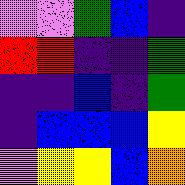[["violet", "violet", "green", "blue", "indigo"], ["red", "red", "indigo", "indigo", "green"], ["indigo", "indigo", "blue", "indigo", "green"], ["indigo", "blue", "blue", "blue", "yellow"], ["violet", "yellow", "yellow", "blue", "orange"]]